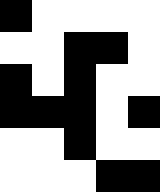[["black", "white", "white", "white", "white"], ["white", "white", "black", "black", "white"], ["black", "white", "black", "white", "white"], ["black", "black", "black", "white", "black"], ["white", "white", "black", "white", "white"], ["white", "white", "white", "black", "black"]]